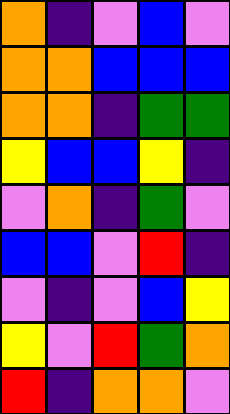[["orange", "indigo", "violet", "blue", "violet"], ["orange", "orange", "blue", "blue", "blue"], ["orange", "orange", "indigo", "green", "green"], ["yellow", "blue", "blue", "yellow", "indigo"], ["violet", "orange", "indigo", "green", "violet"], ["blue", "blue", "violet", "red", "indigo"], ["violet", "indigo", "violet", "blue", "yellow"], ["yellow", "violet", "red", "green", "orange"], ["red", "indigo", "orange", "orange", "violet"]]